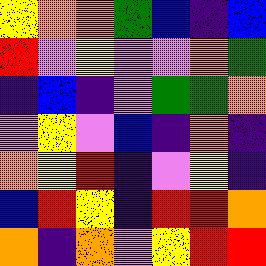[["yellow", "orange", "orange", "green", "blue", "indigo", "blue"], ["red", "violet", "yellow", "violet", "violet", "orange", "green"], ["indigo", "blue", "indigo", "violet", "green", "green", "orange"], ["violet", "yellow", "violet", "blue", "indigo", "orange", "indigo"], ["orange", "yellow", "red", "indigo", "violet", "yellow", "indigo"], ["blue", "red", "yellow", "indigo", "red", "red", "orange"], ["orange", "indigo", "orange", "violet", "yellow", "red", "red"]]